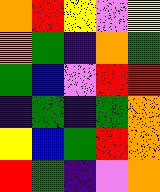[["orange", "red", "yellow", "violet", "yellow"], ["orange", "green", "indigo", "orange", "green"], ["green", "blue", "violet", "red", "red"], ["indigo", "green", "indigo", "green", "orange"], ["yellow", "blue", "green", "red", "orange"], ["red", "green", "indigo", "violet", "orange"]]